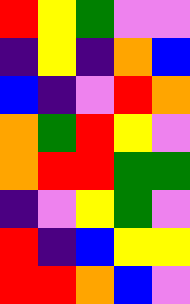[["red", "yellow", "green", "violet", "violet"], ["indigo", "yellow", "indigo", "orange", "blue"], ["blue", "indigo", "violet", "red", "orange"], ["orange", "green", "red", "yellow", "violet"], ["orange", "red", "red", "green", "green"], ["indigo", "violet", "yellow", "green", "violet"], ["red", "indigo", "blue", "yellow", "yellow"], ["red", "red", "orange", "blue", "violet"]]